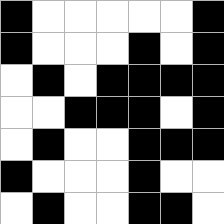[["black", "white", "white", "white", "white", "white", "black"], ["black", "white", "white", "white", "black", "white", "black"], ["white", "black", "white", "black", "black", "black", "black"], ["white", "white", "black", "black", "black", "white", "black"], ["white", "black", "white", "white", "black", "black", "black"], ["black", "white", "white", "white", "black", "white", "white"], ["white", "black", "white", "white", "black", "black", "white"]]